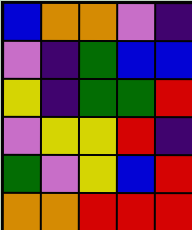[["blue", "orange", "orange", "violet", "indigo"], ["violet", "indigo", "green", "blue", "blue"], ["yellow", "indigo", "green", "green", "red"], ["violet", "yellow", "yellow", "red", "indigo"], ["green", "violet", "yellow", "blue", "red"], ["orange", "orange", "red", "red", "red"]]